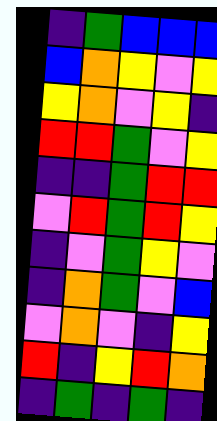[["indigo", "green", "blue", "blue", "blue"], ["blue", "orange", "yellow", "violet", "yellow"], ["yellow", "orange", "violet", "yellow", "indigo"], ["red", "red", "green", "violet", "yellow"], ["indigo", "indigo", "green", "red", "red"], ["violet", "red", "green", "red", "yellow"], ["indigo", "violet", "green", "yellow", "violet"], ["indigo", "orange", "green", "violet", "blue"], ["violet", "orange", "violet", "indigo", "yellow"], ["red", "indigo", "yellow", "red", "orange"], ["indigo", "green", "indigo", "green", "indigo"]]